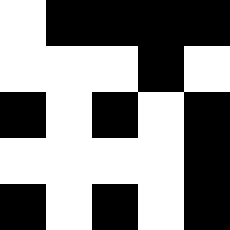[["white", "black", "black", "black", "black"], ["white", "white", "white", "black", "white"], ["black", "white", "black", "white", "black"], ["white", "white", "white", "white", "black"], ["black", "white", "black", "white", "black"]]